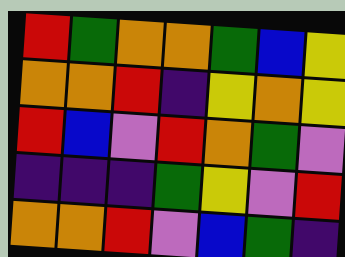[["red", "green", "orange", "orange", "green", "blue", "yellow"], ["orange", "orange", "red", "indigo", "yellow", "orange", "yellow"], ["red", "blue", "violet", "red", "orange", "green", "violet"], ["indigo", "indigo", "indigo", "green", "yellow", "violet", "red"], ["orange", "orange", "red", "violet", "blue", "green", "indigo"]]